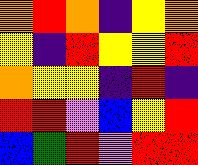[["orange", "red", "orange", "indigo", "yellow", "orange"], ["yellow", "indigo", "red", "yellow", "yellow", "red"], ["orange", "yellow", "yellow", "indigo", "red", "indigo"], ["red", "red", "violet", "blue", "yellow", "red"], ["blue", "green", "red", "violet", "red", "red"]]